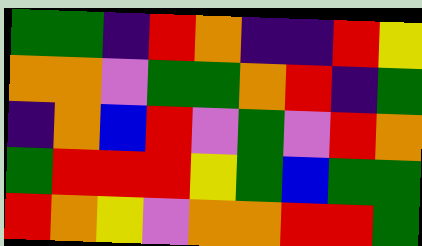[["green", "green", "indigo", "red", "orange", "indigo", "indigo", "red", "yellow"], ["orange", "orange", "violet", "green", "green", "orange", "red", "indigo", "green"], ["indigo", "orange", "blue", "red", "violet", "green", "violet", "red", "orange"], ["green", "red", "red", "red", "yellow", "green", "blue", "green", "green"], ["red", "orange", "yellow", "violet", "orange", "orange", "red", "red", "green"]]